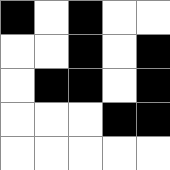[["black", "white", "black", "white", "white"], ["white", "white", "black", "white", "black"], ["white", "black", "black", "white", "black"], ["white", "white", "white", "black", "black"], ["white", "white", "white", "white", "white"]]